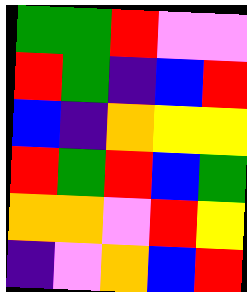[["green", "green", "red", "violet", "violet"], ["red", "green", "indigo", "blue", "red"], ["blue", "indigo", "orange", "yellow", "yellow"], ["red", "green", "red", "blue", "green"], ["orange", "orange", "violet", "red", "yellow"], ["indigo", "violet", "orange", "blue", "red"]]